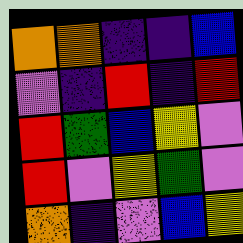[["orange", "orange", "indigo", "indigo", "blue"], ["violet", "indigo", "red", "indigo", "red"], ["red", "green", "blue", "yellow", "violet"], ["red", "violet", "yellow", "green", "violet"], ["orange", "indigo", "violet", "blue", "yellow"]]